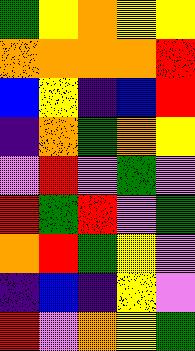[["green", "yellow", "orange", "yellow", "yellow"], ["orange", "orange", "orange", "orange", "red"], ["blue", "yellow", "indigo", "blue", "red"], ["indigo", "orange", "green", "orange", "yellow"], ["violet", "red", "violet", "green", "violet"], ["red", "green", "red", "violet", "green"], ["orange", "red", "green", "yellow", "violet"], ["indigo", "blue", "indigo", "yellow", "violet"], ["red", "violet", "orange", "yellow", "green"]]